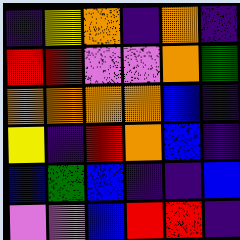[["indigo", "yellow", "orange", "indigo", "orange", "indigo"], ["red", "red", "violet", "violet", "orange", "green"], ["orange", "orange", "orange", "orange", "blue", "indigo"], ["yellow", "indigo", "red", "orange", "blue", "indigo"], ["blue", "green", "blue", "indigo", "indigo", "blue"], ["violet", "violet", "blue", "red", "red", "indigo"]]